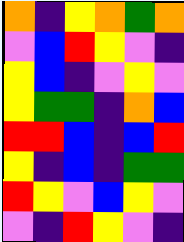[["orange", "indigo", "yellow", "orange", "green", "orange"], ["violet", "blue", "red", "yellow", "violet", "indigo"], ["yellow", "blue", "indigo", "violet", "yellow", "violet"], ["yellow", "green", "green", "indigo", "orange", "blue"], ["red", "red", "blue", "indigo", "blue", "red"], ["yellow", "indigo", "blue", "indigo", "green", "green"], ["red", "yellow", "violet", "blue", "yellow", "violet"], ["violet", "indigo", "red", "yellow", "violet", "indigo"]]